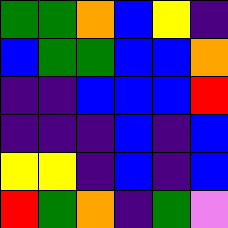[["green", "green", "orange", "blue", "yellow", "indigo"], ["blue", "green", "green", "blue", "blue", "orange"], ["indigo", "indigo", "blue", "blue", "blue", "red"], ["indigo", "indigo", "indigo", "blue", "indigo", "blue"], ["yellow", "yellow", "indigo", "blue", "indigo", "blue"], ["red", "green", "orange", "indigo", "green", "violet"]]